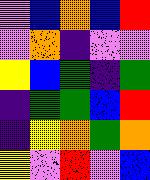[["violet", "blue", "orange", "blue", "red"], ["violet", "orange", "indigo", "violet", "violet"], ["yellow", "blue", "green", "indigo", "green"], ["indigo", "green", "green", "blue", "red"], ["indigo", "yellow", "orange", "green", "orange"], ["yellow", "violet", "red", "violet", "blue"]]